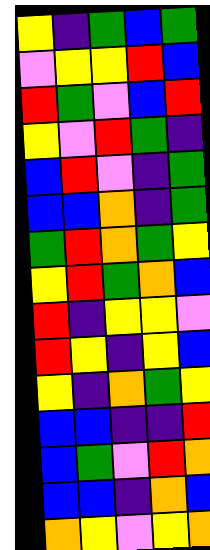[["yellow", "indigo", "green", "blue", "green"], ["violet", "yellow", "yellow", "red", "blue"], ["red", "green", "violet", "blue", "red"], ["yellow", "violet", "red", "green", "indigo"], ["blue", "red", "violet", "indigo", "green"], ["blue", "blue", "orange", "indigo", "green"], ["green", "red", "orange", "green", "yellow"], ["yellow", "red", "green", "orange", "blue"], ["red", "indigo", "yellow", "yellow", "violet"], ["red", "yellow", "indigo", "yellow", "blue"], ["yellow", "indigo", "orange", "green", "yellow"], ["blue", "blue", "indigo", "indigo", "red"], ["blue", "green", "violet", "red", "orange"], ["blue", "blue", "indigo", "orange", "blue"], ["orange", "yellow", "violet", "yellow", "orange"]]